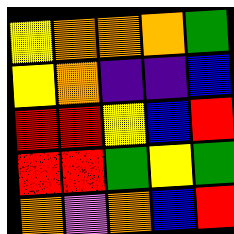[["yellow", "orange", "orange", "orange", "green"], ["yellow", "orange", "indigo", "indigo", "blue"], ["red", "red", "yellow", "blue", "red"], ["red", "red", "green", "yellow", "green"], ["orange", "violet", "orange", "blue", "red"]]